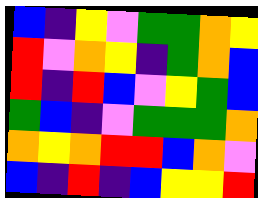[["blue", "indigo", "yellow", "violet", "green", "green", "orange", "yellow"], ["red", "violet", "orange", "yellow", "indigo", "green", "orange", "blue"], ["red", "indigo", "red", "blue", "violet", "yellow", "green", "blue"], ["green", "blue", "indigo", "violet", "green", "green", "green", "orange"], ["orange", "yellow", "orange", "red", "red", "blue", "orange", "violet"], ["blue", "indigo", "red", "indigo", "blue", "yellow", "yellow", "red"]]